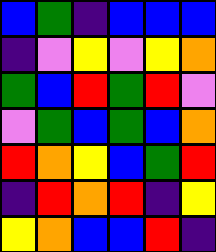[["blue", "green", "indigo", "blue", "blue", "blue"], ["indigo", "violet", "yellow", "violet", "yellow", "orange"], ["green", "blue", "red", "green", "red", "violet"], ["violet", "green", "blue", "green", "blue", "orange"], ["red", "orange", "yellow", "blue", "green", "red"], ["indigo", "red", "orange", "red", "indigo", "yellow"], ["yellow", "orange", "blue", "blue", "red", "indigo"]]